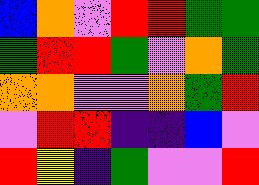[["blue", "orange", "violet", "red", "red", "green", "green"], ["green", "red", "red", "green", "violet", "orange", "green"], ["orange", "orange", "violet", "violet", "orange", "green", "red"], ["violet", "red", "red", "indigo", "indigo", "blue", "violet"], ["red", "yellow", "indigo", "green", "violet", "violet", "red"]]